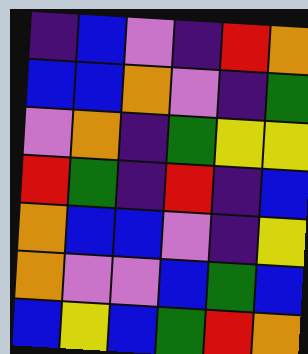[["indigo", "blue", "violet", "indigo", "red", "orange"], ["blue", "blue", "orange", "violet", "indigo", "green"], ["violet", "orange", "indigo", "green", "yellow", "yellow"], ["red", "green", "indigo", "red", "indigo", "blue"], ["orange", "blue", "blue", "violet", "indigo", "yellow"], ["orange", "violet", "violet", "blue", "green", "blue"], ["blue", "yellow", "blue", "green", "red", "orange"]]